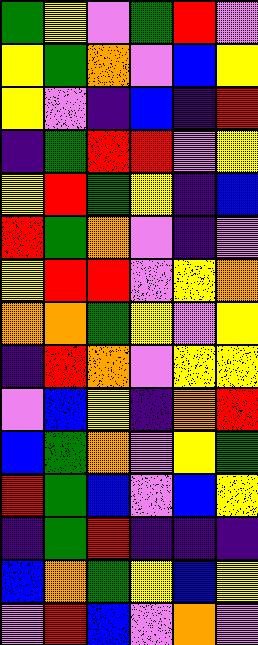[["green", "yellow", "violet", "green", "red", "violet"], ["yellow", "green", "orange", "violet", "blue", "yellow"], ["yellow", "violet", "indigo", "blue", "indigo", "red"], ["indigo", "green", "red", "red", "violet", "yellow"], ["yellow", "red", "green", "yellow", "indigo", "blue"], ["red", "green", "orange", "violet", "indigo", "violet"], ["yellow", "red", "red", "violet", "yellow", "orange"], ["orange", "orange", "green", "yellow", "violet", "yellow"], ["indigo", "red", "orange", "violet", "yellow", "yellow"], ["violet", "blue", "yellow", "indigo", "orange", "red"], ["blue", "green", "orange", "violet", "yellow", "green"], ["red", "green", "blue", "violet", "blue", "yellow"], ["indigo", "green", "red", "indigo", "indigo", "indigo"], ["blue", "orange", "green", "yellow", "blue", "yellow"], ["violet", "red", "blue", "violet", "orange", "violet"]]